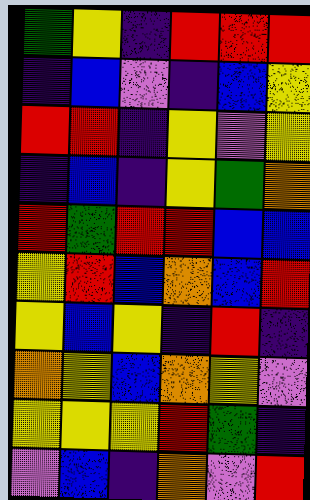[["green", "yellow", "indigo", "red", "red", "red"], ["indigo", "blue", "violet", "indigo", "blue", "yellow"], ["red", "red", "indigo", "yellow", "violet", "yellow"], ["indigo", "blue", "indigo", "yellow", "green", "orange"], ["red", "green", "red", "red", "blue", "blue"], ["yellow", "red", "blue", "orange", "blue", "red"], ["yellow", "blue", "yellow", "indigo", "red", "indigo"], ["orange", "yellow", "blue", "orange", "yellow", "violet"], ["yellow", "yellow", "yellow", "red", "green", "indigo"], ["violet", "blue", "indigo", "orange", "violet", "red"]]